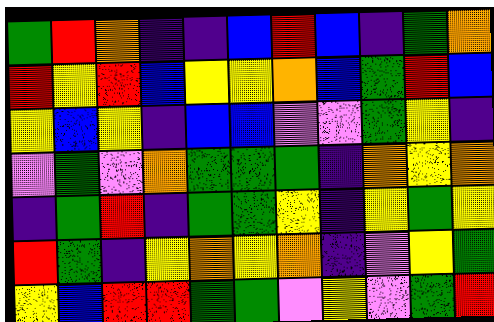[["green", "red", "orange", "indigo", "indigo", "blue", "red", "blue", "indigo", "green", "orange"], ["red", "yellow", "red", "blue", "yellow", "yellow", "orange", "blue", "green", "red", "blue"], ["yellow", "blue", "yellow", "indigo", "blue", "blue", "violet", "violet", "green", "yellow", "indigo"], ["violet", "green", "violet", "orange", "green", "green", "green", "indigo", "orange", "yellow", "orange"], ["indigo", "green", "red", "indigo", "green", "green", "yellow", "indigo", "yellow", "green", "yellow"], ["red", "green", "indigo", "yellow", "orange", "yellow", "orange", "indigo", "violet", "yellow", "green"], ["yellow", "blue", "red", "red", "green", "green", "violet", "yellow", "violet", "green", "red"]]